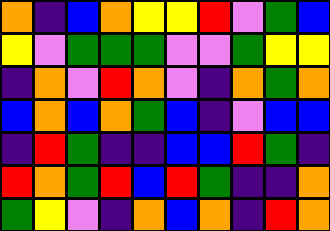[["orange", "indigo", "blue", "orange", "yellow", "yellow", "red", "violet", "green", "blue"], ["yellow", "violet", "green", "green", "green", "violet", "violet", "green", "yellow", "yellow"], ["indigo", "orange", "violet", "red", "orange", "violet", "indigo", "orange", "green", "orange"], ["blue", "orange", "blue", "orange", "green", "blue", "indigo", "violet", "blue", "blue"], ["indigo", "red", "green", "indigo", "indigo", "blue", "blue", "red", "green", "indigo"], ["red", "orange", "green", "red", "blue", "red", "green", "indigo", "indigo", "orange"], ["green", "yellow", "violet", "indigo", "orange", "blue", "orange", "indigo", "red", "orange"]]